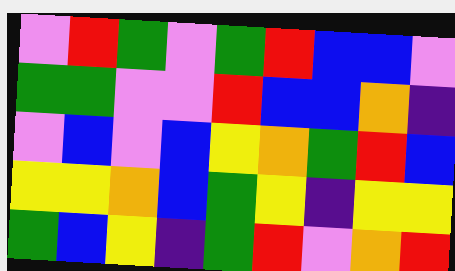[["violet", "red", "green", "violet", "green", "red", "blue", "blue", "violet"], ["green", "green", "violet", "violet", "red", "blue", "blue", "orange", "indigo"], ["violet", "blue", "violet", "blue", "yellow", "orange", "green", "red", "blue"], ["yellow", "yellow", "orange", "blue", "green", "yellow", "indigo", "yellow", "yellow"], ["green", "blue", "yellow", "indigo", "green", "red", "violet", "orange", "red"]]